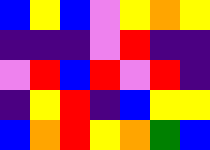[["blue", "yellow", "blue", "violet", "yellow", "orange", "yellow"], ["indigo", "indigo", "indigo", "violet", "red", "indigo", "indigo"], ["violet", "red", "blue", "red", "violet", "red", "indigo"], ["indigo", "yellow", "red", "indigo", "blue", "yellow", "yellow"], ["blue", "orange", "red", "yellow", "orange", "green", "blue"]]